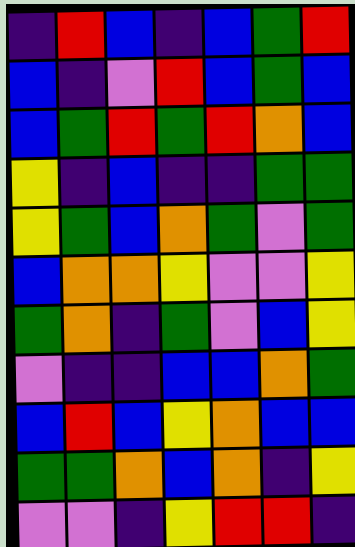[["indigo", "red", "blue", "indigo", "blue", "green", "red"], ["blue", "indigo", "violet", "red", "blue", "green", "blue"], ["blue", "green", "red", "green", "red", "orange", "blue"], ["yellow", "indigo", "blue", "indigo", "indigo", "green", "green"], ["yellow", "green", "blue", "orange", "green", "violet", "green"], ["blue", "orange", "orange", "yellow", "violet", "violet", "yellow"], ["green", "orange", "indigo", "green", "violet", "blue", "yellow"], ["violet", "indigo", "indigo", "blue", "blue", "orange", "green"], ["blue", "red", "blue", "yellow", "orange", "blue", "blue"], ["green", "green", "orange", "blue", "orange", "indigo", "yellow"], ["violet", "violet", "indigo", "yellow", "red", "red", "indigo"]]